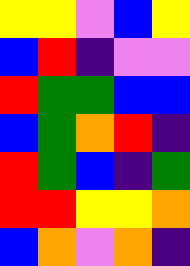[["yellow", "yellow", "violet", "blue", "yellow"], ["blue", "red", "indigo", "violet", "violet"], ["red", "green", "green", "blue", "blue"], ["blue", "green", "orange", "red", "indigo"], ["red", "green", "blue", "indigo", "green"], ["red", "red", "yellow", "yellow", "orange"], ["blue", "orange", "violet", "orange", "indigo"]]